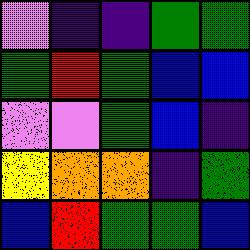[["violet", "indigo", "indigo", "green", "green"], ["green", "red", "green", "blue", "blue"], ["violet", "violet", "green", "blue", "indigo"], ["yellow", "orange", "orange", "indigo", "green"], ["blue", "red", "green", "green", "blue"]]